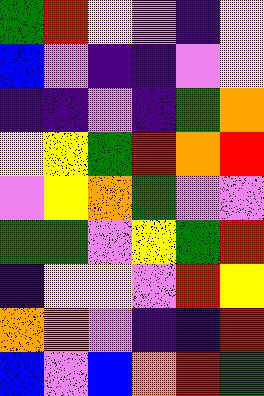[["green", "red", "yellow", "violet", "indigo", "yellow"], ["blue", "violet", "indigo", "indigo", "violet", "yellow"], ["indigo", "indigo", "violet", "indigo", "green", "orange"], ["yellow", "yellow", "green", "red", "orange", "red"], ["violet", "yellow", "orange", "green", "violet", "violet"], ["green", "green", "violet", "yellow", "green", "red"], ["indigo", "yellow", "yellow", "violet", "red", "yellow"], ["orange", "orange", "violet", "indigo", "indigo", "red"], ["blue", "violet", "blue", "orange", "red", "green"]]